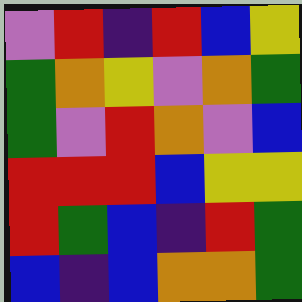[["violet", "red", "indigo", "red", "blue", "yellow"], ["green", "orange", "yellow", "violet", "orange", "green"], ["green", "violet", "red", "orange", "violet", "blue"], ["red", "red", "red", "blue", "yellow", "yellow"], ["red", "green", "blue", "indigo", "red", "green"], ["blue", "indigo", "blue", "orange", "orange", "green"]]